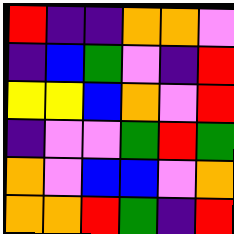[["red", "indigo", "indigo", "orange", "orange", "violet"], ["indigo", "blue", "green", "violet", "indigo", "red"], ["yellow", "yellow", "blue", "orange", "violet", "red"], ["indigo", "violet", "violet", "green", "red", "green"], ["orange", "violet", "blue", "blue", "violet", "orange"], ["orange", "orange", "red", "green", "indigo", "red"]]